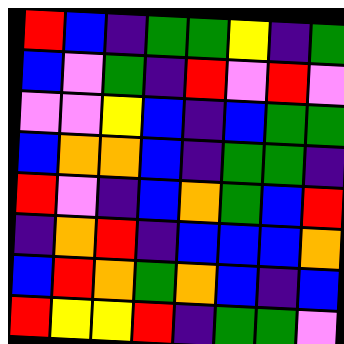[["red", "blue", "indigo", "green", "green", "yellow", "indigo", "green"], ["blue", "violet", "green", "indigo", "red", "violet", "red", "violet"], ["violet", "violet", "yellow", "blue", "indigo", "blue", "green", "green"], ["blue", "orange", "orange", "blue", "indigo", "green", "green", "indigo"], ["red", "violet", "indigo", "blue", "orange", "green", "blue", "red"], ["indigo", "orange", "red", "indigo", "blue", "blue", "blue", "orange"], ["blue", "red", "orange", "green", "orange", "blue", "indigo", "blue"], ["red", "yellow", "yellow", "red", "indigo", "green", "green", "violet"]]